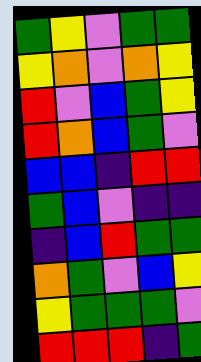[["green", "yellow", "violet", "green", "green"], ["yellow", "orange", "violet", "orange", "yellow"], ["red", "violet", "blue", "green", "yellow"], ["red", "orange", "blue", "green", "violet"], ["blue", "blue", "indigo", "red", "red"], ["green", "blue", "violet", "indigo", "indigo"], ["indigo", "blue", "red", "green", "green"], ["orange", "green", "violet", "blue", "yellow"], ["yellow", "green", "green", "green", "violet"], ["red", "red", "red", "indigo", "green"]]